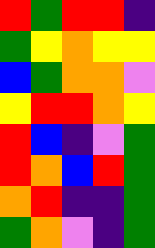[["red", "green", "red", "red", "indigo"], ["green", "yellow", "orange", "yellow", "yellow"], ["blue", "green", "orange", "orange", "violet"], ["yellow", "red", "red", "orange", "yellow"], ["red", "blue", "indigo", "violet", "green"], ["red", "orange", "blue", "red", "green"], ["orange", "red", "indigo", "indigo", "green"], ["green", "orange", "violet", "indigo", "green"]]